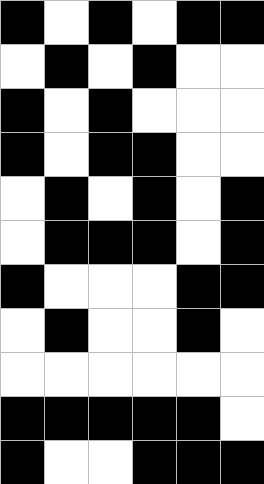[["black", "white", "black", "white", "black", "black"], ["white", "black", "white", "black", "white", "white"], ["black", "white", "black", "white", "white", "white"], ["black", "white", "black", "black", "white", "white"], ["white", "black", "white", "black", "white", "black"], ["white", "black", "black", "black", "white", "black"], ["black", "white", "white", "white", "black", "black"], ["white", "black", "white", "white", "black", "white"], ["white", "white", "white", "white", "white", "white"], ["black", "black", "black", "black", "black", "white"], ["black", "white", "white", "black", "black", "black"]]